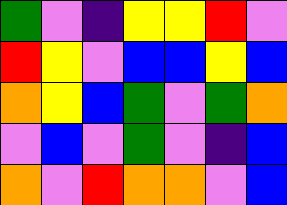[["green", "violet", "indigo", "yellow", "yellow", "red", "violet"], ["red", "yellow", "violet", "blue", "blue", "yellow", "blue"], ["orange", "yellow", "blue", "green", "violet", "green", "orange"], ["violet", "blue", "violet", "green", "violet", "indigo", "blue"], ["orange", "violet", "red", "orange", "orange", "violet", "blue"]]